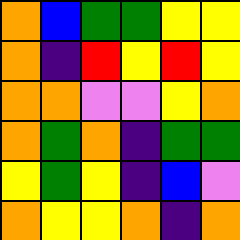[["orange", "blue", "green", "green", "yellow", "yellow"], ["orange", "indigo", "red", "yellow", "red", "yellow"], ["orange", "orange", "violet", "violet", "yellow", "orange"], ["orange", "green", "orange", "indigo", "green", "green"], ["yellow", "green", "yellow", "indigo", "blue", "violet"], ["orange", "yellow", "yellow", "orange", "indigo", "orange"]]